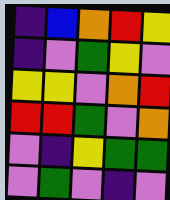[["indigo", "blue", "orange", "red", "yellow"], ["indigo", "violet", "green", "yellow", "violet"], ["yellow", "yellow", "violet", "orange", "red"], ["red", "red", "green", "violet", "orange"], ["violet", "indigo", "yellow", "green", "green"], ["violet", "green", "violet", "indigo", "violet"]]